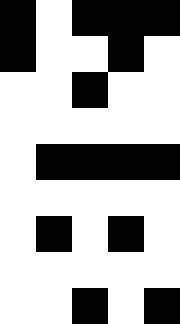[["black", "white", "black", "black", "black"], ["black", "white", "white", "black", "white"], ["white", "white", "black", "white", "white"], ["white", "white", "white", "white", "white"], ["white", "black", "black", "black", "black"], ["white", "white", "white", "white", "white"], ["white", "black", "white", "black", "white"], ["white", "white", "white", "white", "white"], ["white", "white", "black", "white", "black"]]